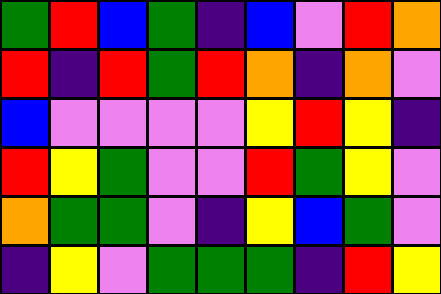[["green", "red", "blue", "green", "indigo", "blue", "violet", "red", "orange"], ["red", "indigo", "red", "green", "red", "orange", "indigo", "orange", "violet"], ["blue", "violet", "violet", "violet", "violet", "yellow", "red", "yellow", "indigo"], ["red", "yellow", "green", "violet", "violet", "red", "green", "yellow", "violet"], ["orange", "green", "green", "violet", "indigo", "yellow", "blue", "green", "violet"], ["indigo", "yellow", "violet", "green", "green", "green", "indigo", "red", "yellow"]]